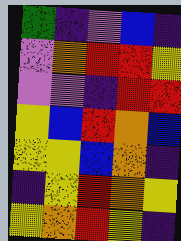[["green", "indigo", "violet", "blue", "indigo"], ["violet", "orange", "red", "red", "yellow"], ["violet", "violet", "indigo", "red", "red"], ["yellow", "blue", "red", "orange", "blue"], ["yellow", "yellow", "blue", "orange", "indigo"], ["indigo", "yellow", "red", "orange", "yellow"], ["yellow", "orange", "red", "yellow", "indigo"]]